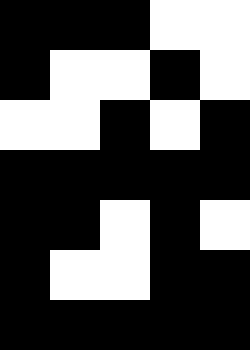[["black", "black", "black", "white", "white"], ["black", "white", "white", "black", "white"], ["white", "white", "black", "white", "black"], ["black", "black", "black", "black", "black"], ["black", "black", "white", "black", "white"], ["black", "white", "white", "black", "black"], ["black", "black", "black", "black", "black"]]